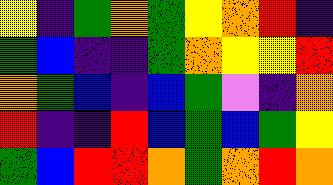[["yellow", "indigo", "green", "orange", "green", "yellow", "orange", "red", "indigo"], ["green", "blue", "indigo", "indigo", "green", "orange", "yellow", "yellow", "red"], ["orange", "green", "blue", "indigo", "blue", "green", "violet", "indigo", "orange"], ["red", "indigo", "indigo", "red", "blue", "green", "blue", "green", "yellow"], ["green", "blue", "red", "red", "orange", "green", "orange", "red", "orange"]]